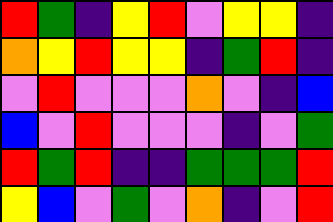[["red", "green", "indigo", "yellow", "red", "violet", "yellow", "yellow", "indigo"], ["orange", "yellow", "red", "yellow", "yellow", "indigo", "green", "red", "indigo"], ["violet", "red", "violet", "violet", "violet", "orange", "violet", "indigo", "blue"], ["blue", "violet", "red", "violet", "violet", "violet", "indigo", "violet", "green"], ["red", "green", "red", "indigo", "indigo", "green", "green", "green", "red"], ["yellow", "blue", "violet", "green", "violet", "orange", "indigo", "violet", "red"]]